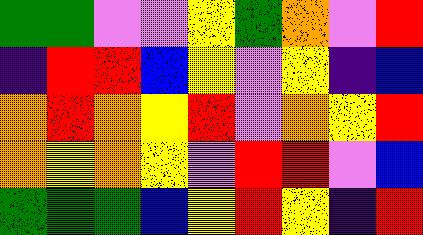[["green", "green", "violet", "violet", "yellow", "green", "orange", "violet", "red"], ["indigo", "red", "red", "blue", "yellow", "violet", "yellow", "indigo", "blue"], ["orange", "red", "orange", "yellow", "red", "violet", "orange", "yellow", "red"], ["orange", "yellow", "orange", "yellow", "violet", "red", "red", "violet", "blue"], ["green", "green", "green", "blue", "yellow", "red", "yellow", "indigo", "red"]]